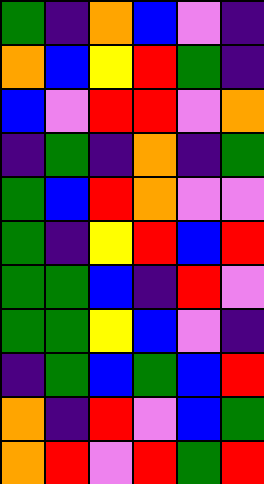[["green", "indigo", "orange", "blue", "violet", "indigo"], ["orange", "blue", "yellow", "red", "green", "indigo"], ["blue", "violet", "red", "red", "violet", "orange"], ["indigo", "green", "indigo", "orange", "indigo", "green"], ["green", "blue", "red", "orange", "violet", "violet"], ["green", "indigo", "yellow", "red", "blue", "red"], ["green", "green", "blue", "indigo", "red", "violet"], ["green", "green", "yellow", "blue", "violet", "indigo"], ["indigo", "green", "blue", "green", "blue", "red"], ["orange", "indigo", "red", "violet", "blue", "green"], ["orange", "red", "violet", "red", "green", "red"]]